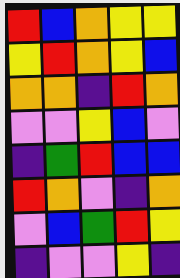[["red", "blue", "orange", "yellow", "yellow"], ["yellow", "red", "orange", "yellow", "blue"], ["orange", "orange", "indigo", "red", "orange"], ["violet", "violet", "yellow", "blue", "violet"], ["indigo", "green", "red", "blue", "blue"], ["red", "orange", "violet", "indigo", "orange"], ["violet", "blue", "green", "red", "yellow"], ["indigo", "violet", "violet", "yellow", "indigo"]]